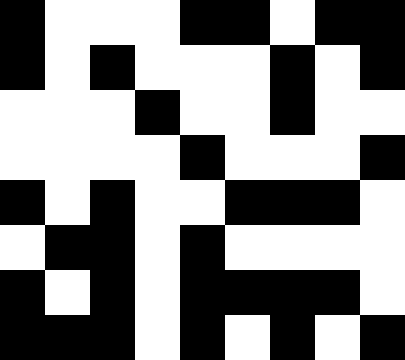[["black", "white", "white", "white", "black", "black", "white", "black", "black"], ["black", "white", "black", "white", "white", "white", "black", "white", "black"], ["white", "white", "white", "black", "white", "white", "black", "white", "white"], ["white", "white", "white", "white", "black", "white", "white", "white", "black"], ["black", "white", "black", "white", "white", "black", "black", "black", "white"], ["white", "black", "black", "white", "black", "white", "white", "white", "white"], ["black", "white", "black", "white", "black", "black", "black", "black", "white"], ["black", "black", "black", "white", "black", "white", "black", "white", "black"]]